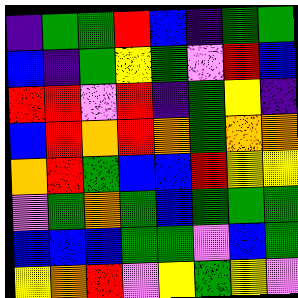[["indigo", "green", "green", "red", "blue", "indigo", "green", "green"], ["blue", "indigo", "green", "yellow", "green", "violet", "red", "blue"], ["red", "red", "violet", "red", "indigo", "green", "yellow", "indigo"], ["blue", "red", "orange", "red", "orange", "green", "orange", "orange"], ["orange", "red", "green", "blue", "blue", "red", "yellow", "yellow"], ["violet", "green", "orange", "green", "blue", "green", "green", "green"], ["blue", "blue", "blue", "green", "green", "violet", "blue", "green"], ["yellow", "orange", "red", "violet", "yellow", "green", "yellow", "violet"]]